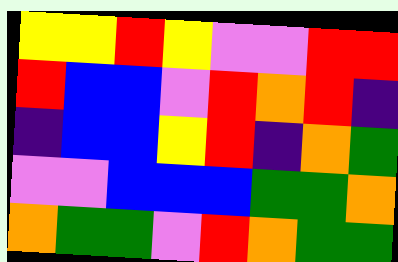[["yellow", "yellow", "red", "yellow", "violet", "violet", "red", "red"], ["red", "blue", "blue", "violet", "red", "orange", "red", "indigo"], ["indigo", "blue", "blue", "yellow", "red", "indigo", "orange", "green"], ["violet", "violet", "blue", "blue", "blue", "green", "green", "orange"], ["orange", "green", "green", "violet", "red", "orange", "green", "green"]]